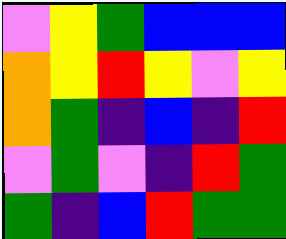[["violet", "yellow", "green", "blue", "blue", "blue"], ["orange", "yellow", "red", "yellow", "violet", "yellow"], ["orange", "green", "indigo", "blue", "indigo", "red"], ["violet", "green", "violet", "indigo", "red", "green"], ["green", "indigo", "blue", "red", "green", "green"]]